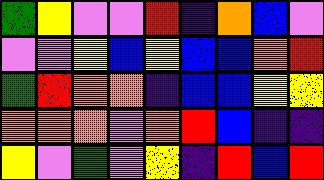[["green", "yellow", "violet", "violet", "red", "indigo", "orange", "blue", "violet"], ["violet", "violet", "yellow", "blue", "yellow", "blue", "blue", "orange", "red"], ["green", "red", "orange", "orange", "indigo", "blue", "blue", "yellow", "yellow"], ["orange", "orange", "orange", "violet", "orange", "red", "blue", "indigo", "indigo"], ["yellow", "violet", "green", "violet", "yellow", "indigo", "red", "blue", "red"]]